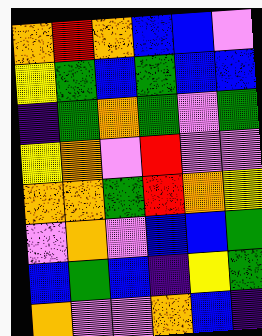[["orange", "red", "orange", "blue", "blue", "violet"], ["yellow", "green", "blue", "green", "blue", "blue"], ["indigo", "green", "orange", "green", "violet", "green"], ["yellow", "orange", "violet", "red", "violet", "violet"], ["orange", "orange", "green", "red", "orange", "yellow"], ["violet", "orange", "violet", "blue", "blue", "green"], ["blue", "green", "blue", "indigo", "yellow", "green"], ["orange", "violet", "violet", "orange", "blue", "indigo"]]